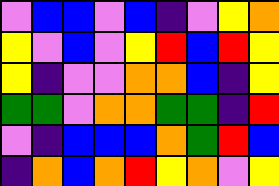[["violet", "blue", "blue", "violet", "blue", "indigo", "violet", "yellow", "orange"], ["yellow", "violet", "blue", "violet", "yellow", "red", "blue", "red", "yellow"], ["yellow", "indigo", "violet", "violet", "orange", "orange", "blue", "indigo", "yellow"], ["green", "green", "violet", "orange", "orange", "green", "green", "indigo", "red"], ["violet", "indigo", "blue", "blue", "blue", "orange", "green", "red", "blue"], ["indigo", "orange", "blue", "orange", "red", "yellow", "orange", "violet", "yellow"]]